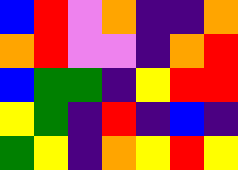[["blue", "red", "violet", "orange", "indigo", "indigo", "orange"], ["orange", "red", "violet", "violet", "indigo", "orange", "red"], ["blue", "green", "green", "indigo", "yellow", "red", "red"], ["yellow", "green", "indigo", "red", "indigo", "blue", "indigo"], ["green", "yellow", "indigo", "orange", "yellow", "red", "yellow"]]